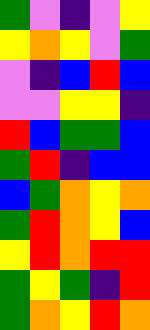[["green", "violet", "indigo", "violet", "yellow"], ["yellow", "orange", "yellow", "violet", "green"], ["violet", "indigo", "blue", "red", "blue"], ["violet", "violet", "yellow", "yellow", "indigo"], ["red", "blue", "green", "green", "blue"], ["green", "red", "indigo", "blue", "blue"], ["blue", "green", "orange", "yellow", "orange"], ["green", "red", "orange", "yellow", "blue"], ["yellow", "red", "orange", "red", "red"], ["green", "yellow", "green", "indigo", "red"], ["green", "orange", "yellow", "red", "orange"]]